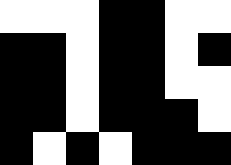[["white", "white", "white", "black", "black", "white", "white"], ["black", "black", "white", "black", "black", "white", "black"], ["black", "black", "white", "black", "black", "white", "white"], ["black", "black", "white", "black", "black", "black", "white"], ["black", "white", "black", "white", "black", "black", "black"]]